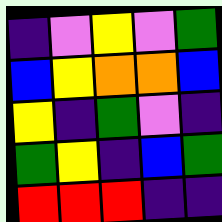[["indigo", "violet", "yellow", "violet", "green"], ["blue", "yellow", "orange", "orange", "blue"], ["yellow", "indigo", "green", "violet", "indigo"], ["green", "yellow", "indigo", "blue", "green"], ["red", "red", "red", "indigo", "indigo"]]